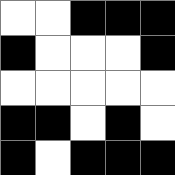[["white", "white", "black", "black", "black"], ["black", "white", "white", "white", "black"], ["white", "white", "white", "white", "white"], ["black", "black", "white", "black", "white"], ["black", "white", "black", "black", "black"]]